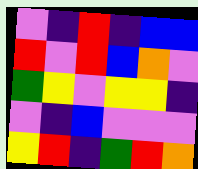[["violet", "indigo", "red", "indigo", "blue", "blue"], ["red", "violet", "red", "blue", "orange", "violet"], ["green", "yellow", "violet", "yellow", "yellow", "indigo"], ["violet", "indigo", "blue", "violet", "violet", "violet"], ["yellow", "red", "indigo", "green", "red", "orange"]]